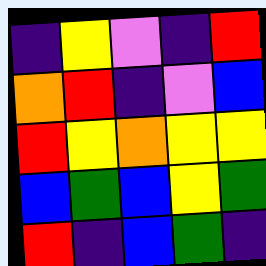[["indigo", "yellow", "violet", "indigo", "red"], ["orange", "red", "indigo", "violet", "blue"], ["red", "yellow", "orange", "yellow", "yellow"], ["blue", "green", "blue", "yellow", "green"], ["red", "indigo", "blue", "green", "indigo"]]